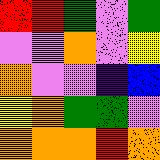[["red", "red", "green", "violet", "green"], ["violet", "violet", "orange", "violet", "yellow"], ["orange", "violet", "violet", "indigo", "blue"], ["yellow", "orange", "green", "green", "violet"], ["orange", "orange", "orange", "red", "orange"]]